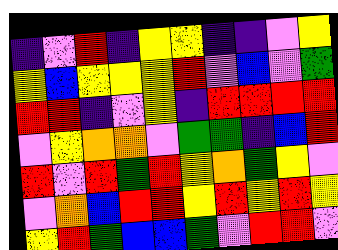[["indigo", "violet", "red", "indigo", "yellow", "yellow", "indigo", "indigo", "violet", "yellow"], ["yellow", "blue", "yellow", "yellow", "yellow", "red", "violet", "blue", "violet", "green"], ["red", "red", "indigo", "violet", "yellow", "indigo", "red", "red", "red", "red"], ["violet", "yellow", "orange", "orange", "violet", "green", "green", "indigo", "blue", "red"], ["red", "violet", "red", "green", "red", "yellow", "orange", "green", "yellow", "violet"], ["violet", "orange", "blue", "red", "red", "yellow", "red", "yellow", "red", "yellow"], ["yellow", "red", "green", "blue", "blue", "green", "violet", "red", "red", "violet"]]